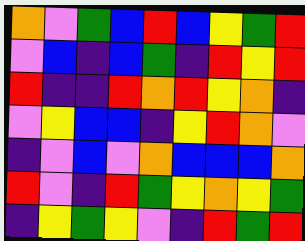[["orange", "violet", "green", "blue", "red", "blue", "yellow", "green", "red"], ["violet", "blue", "indigo", "blue", "green", "indigo", "red", "yellow", "red"], ["red", "indigo", "indigo", "red", "orange", "red", "yellow", "orange", "indigo"], ["violet", "yellow", "blue", "blue", "indigo", "yellow", "red", "orange", "violet"], ["indigo", "violet", "blue", "violet", "orange", "blue", "blue", "blue", "orange"], ["red", "violet", "indigo", "red", "green", "yellow", "orange", "yellow", "green"], ["indigo", "yellow", "green", "yellow", "violet", "indigo", "red", "green", "red"]]